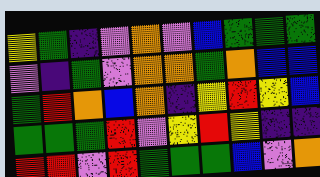[["yellow", "green", "indigo", "violet", "orange", "violet", "blue", "green", "green", "green"], ["violet", "indigo", "green", "violet", "orange", "orange", "green", "orange", "blue", "blue"], ["green", "red", "orange", "blue", "orange", "indigo", "yellow", "red", "yellow", "blue"], ["green", "green", "green", "red", "violet", "yellow", "red", "yellow", "indigo", "indigo"], ["red", "red", "violet", "red", "green", "green", "green", "blue", "violet", "orange"]]